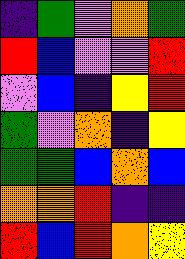[["indigo", "green", "violet", "orange", "green"], ["red", "blue", "violet", "violet", "red"], ["violet", "blue", "indigo", "yellow", "red"], ["green", "violet", "orange", "indigo", "yellow"], ["green", "green", "blue", "orange", "blue"], ["orange", "orange", "red", "indigo", "indigo"], ["red", "blue", "red", "orange", "yellow"]]